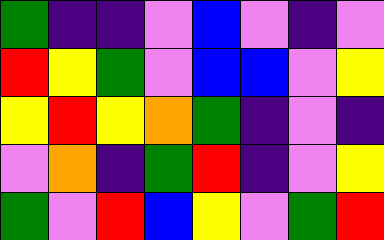[["green", "indigo", "indigo", "violet", "blue", "violet", "indigo", "violet"], ["red", "yellow", "green", "violet", "blue", "blue", "violet", "yellow"], ["yellow", "red", "yellow", "orange", "green", "indigo", "violet", "indigo"], ["violet", "orange", "indigo", "green", "red", "indigo", "violet", "yellow"], ["green", "violet", "red", "blue", "yellow", "violet", "green", "red"]]